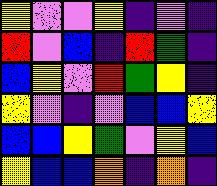[["yellow", "violet", "violet", "yellow", "indigo", "violet", "indigo"], ["red", "violet", "blue", "indigo", "red", "green", "indigo"], ["blue", "yellow", "violet", "red", "green", "yellow", "indigo"], ["yellow", "violet", "indigo", "violet", "blue", "blue", "yellow"], ["blue", "blue", "yellow", "green", "violet", "yellow", "blue"], ["yellow", "blue", "blue", "orange", "indigo", "orange", "indigo"]]